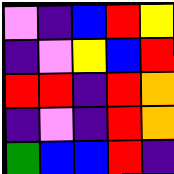[["violet", "indigo", "blue", "red", "yellow"], ["indigo", "violet", "yellow", "blue", "red"], ["red", "red", "indigo", "red", "orange"], ["indigo", "violet", "indigo", "red", "orange"], ["green", "blue", "blue", "red", "indigo"]]